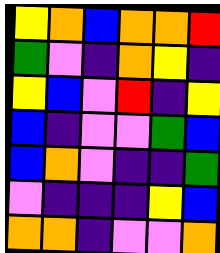[["yellow", "orange", "blue", "orange", "orange", "red"], ["green", "violet", "indigo", "orange", "yellow", "indigo"], ["yellow", "blue", "violet", "red", "indigo", "yellow"], ["blue", "indigo", "violet", "violet", "green", "blue"], ["blue", "orange", "violet", "indigo", "indigo", "green"], ["violet", "indigo", "indigo", "indigo", "yellow", "blue"], ["orange", "orange", "indigo", "violet", "violet", "orange"]]